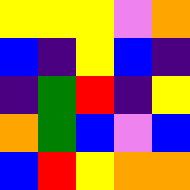[["yellow", "yellow", "yellow", "violet", "orange"], ["blue", "indigo", "yellow", "blue", "indigo"], ["indigo", "green", "red", "indigo", "yellow"], ["orange", "green", "blue", "violet", "blue"], ["blue", "red", "yellow", "orange", "orange"]]